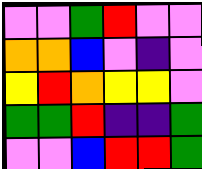[["violet", "violet", "green", "red", "violet", "violet"], ["orange", "orange", "blue", "violet", "indigo", "violet"], ["yellow", "red", "orange", "yellow", "yellow", "violet"], ["green", "green", "red", "indigo", "indigo", "green"], ["violet", "violet", "blue", "red", "red", "green"]]